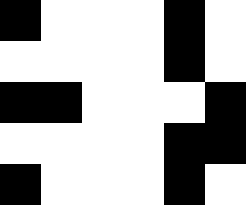[["black", "white", "white", "white", "black", "white"], ["white", "white", "white", "white", "black", "white"], ["black", "black", "white", "white", "white", "black"], ["white", "white", "white", "white", "black", "black"], ["black", "white", "white", "white", "black", "white"]]